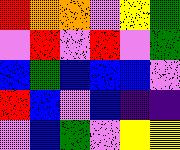[["red", "orange", "orange", "violet", "yellow", "green"], ["violet", "red", "violet", "red", "violet", "green"], ["blue", "green", "blue", "blue", "blue", "violet"], ["red", "blue", "violet", "blue", "indigo", "indigo"], ["violet", "blue", "green", "violet", "yellow", "yellow"]]